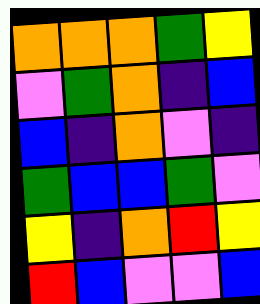[["orange", "orange", "orange", "green", "yellow"], ["violet", "green", "orange", "indigo", "blue"], ["blue", "indigo", "orange", "violet", "indigo"], ["green", "blue", "blue", "green", "violet"], ["yellow", "indigo", "orange", "red", "yellow"], ["red", "blue", "violet", "violet", "blue"]]